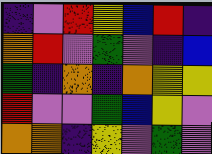[["indigo", "violet", "red", "yellow", "blue", "red", "indigo"], ["orange", "red", "violet", "green", "violet", "indigo", "blue"], ["green", "indigo", "orange", "indigo", "orange", "yellow", "yellow"], ["red", "violet", "violet", "green", "blue", "yellow", "violet"], ["orange", "orange", "indigo", "yellow", "violet", "green", "violet"]]